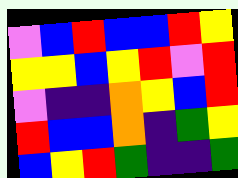[["violet", "blue", "red", "blue", "blue", "red", "yellow"], ["yellow", "yellow", "blue", "yellow", "red", "violet", "red"], ["violet", "indigo", "indigo", "orange", "yellow", "blue", "red"], ["red", "blue", "blue", "orange", "indigo", "green", "yellow"], ["blue", "yellow", "red", "green", "indigo", "indigo", "green"]]